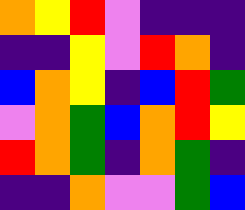[["orange", "yellow", "red", "violet", "indigo", "indigo", "indigo"], ["indigo", "indigo", "yellow", "violet", "red", "orange", "indigo"], ["blue", "orange", "yellow", "indigo", "blue", "red", "green"], ["violet", "orange", "green", "blue", "orange", "red", "yellow"], ["red", "orange", "green", "indigo", "orange", "green", "indigo"], ["indigo", "indigo", "orange", "violet", "violet", "green", "blue"]]